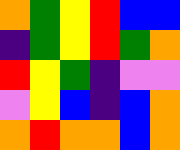[["orange", "green", "yellow", "red", "blue", "blue"], ["indigo", "green", "yellow", "red", "green", "orange"], ["red", "yellow", "green", "indigo", "violet", "violet"], ["violet", "yellow", "blue", "indigo", "blue", "orange"], ["orange", "red", "orange", "orange", "blue", "orange"]]